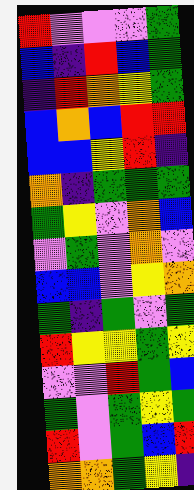[["red", "violet", "violet", "violet", "green"], ["blue", "indigo", "red", "blue", "green"], ["indigo", "red", "orange", "yellow", "green"], ["blue", "orange", "blue", "red", "red"], ["blue", "blue", "yellow", "red", "indigo"], ["orange", "indigo", "green", "green", "green"], ["green", "yellow", "violet", "orange", "blue"], ["violet", "green", "violet", "orange", "violet"], ["blue", "blue", "violet", "yellow", "orange"], ["green", "indigo", "green", "violet", "green"], ["red", "yellow", "yellow", "green", "yellow"], ["violet", "violet", "red", "green", "blue"], ["green", "violet", "green", "yellow", "green"], ["red", "violet", "green", "blue", "red"], ["orange", "orange", "green", "yellow", "indigo"]]